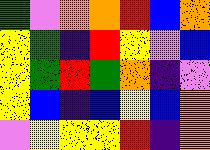[["green", "violet", "orange", "orange", "red", "blue", "orange"], ["yellow", "green", "indigo", "red", "yellow", "violet", "blue"], ["yellow", "green", "red", "green", "orange", "indigo", "violet"], ["yellow", "blue", "indigo", "blue", "yellow", "blue", "orange"], ["violet", "yellow", "yellow", "yellow", "red", "indigo", "orange"]]